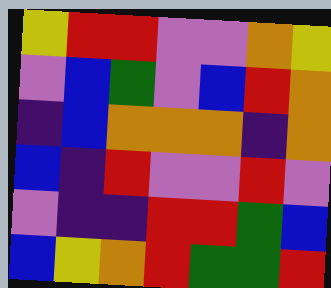[["yellow", "red", "red", "violet", "violet", "orange", "yellow"], ["violet", "blue", "green", "violet", "blue", "red", "orange"], ["indigo", "blue", "orange", "orange", "orange", "indigo", "orange"], ["blue", "indigo", "red", "violet", "violet", "red", "violet"], ["violet", "indigo", "indigo", "red", "red", "green", "blue"], ["blue", "yellow", "orange", "red", "green", "green", "red"]]